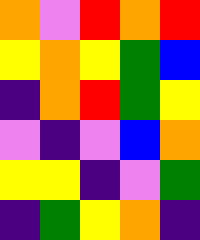[["orange", "violet", "red", "orange", "red"], ["yellow", "orange", "yellow", "green", "blue"], ["indigo", "orange", "red", "green", "yellow"], ["violet", "indigo", "violet", "blue", "orange"], ["yellow", "yellow", "indigo", "violet", "green"], ["indigo", "green", "yellow", "orange", "indigo"]]